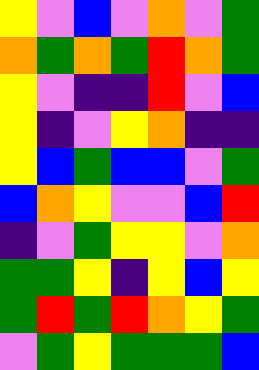[["yellow", "violet", "blue", "violet", "orange", "violet", "green"], ["orange", "green", "orange", "green", "red", "orange", "green"], ["yellow", "violet", "indigo", "indigo", "red", "violet", "blue"], ["yellow", "indigo", "violet", "yellow", "orange", "indigo", "indigo"], ["yellow", "blue", "green", "blue", "blue", "violet", "green"], ["blue", "orange", "yellow", "violet", "violet", "blue", "red"], ["indigo", "violet", "green", "yellow", "yellow", "violet", "orange"], ["green", "green", "yellow", "indigo", "yellow", "blue", "yellow"], ["green", "red", "green", "red", "orange", "yellow", "green"], ["violet", "green", "yellow", "green", "green", "green", "blue"]]